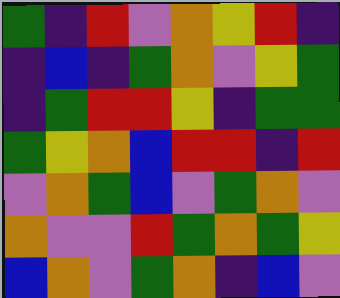[["green", "indigo", "red", "violet", "orange", "yellow", "red", "indigo"], ["indigo", "blue", "indigo", "green", "orange", "violet", "yellow", "green"], ["indigo", "green", "red", "red", "yellow", "indigo", "green", "green"], ["green", "yellow", "orange", "blue", "red", "red", "indigo", "red"], ["violet", "orange", "green", "blue", "violet", "green", "orange", "violet"], ["orange", "violet", "violet", "red", "green", "orange", "green", "yellow"], ["blue", "orange", "violet", "green", "orange", "indigo", "blue", "violet"]]